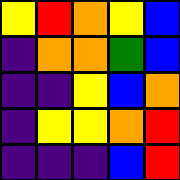[["yellow", "red", "orange", "yellow", "blue"], ["indigo", "orange", "orange", "green", "blue"], ["indigo", "indigo", "yellow", "blue", "orange"], ["indigo", "yellow", "yellow", "orange", "red"], ["indigo", "indigo", "indigo", "blue", "red"]]